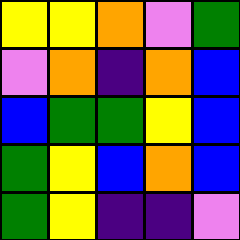[["yellow", "yellow", "orange", "violet", "green"], ["violet", "orange", "indigo", "orange", "blue"], ["blue", "green", "green", "yellow", "blue"], ["green", "yellow", "blue", "orange", "blue"], ["green", "yellow", "indigo", "indigo", "violet"]]